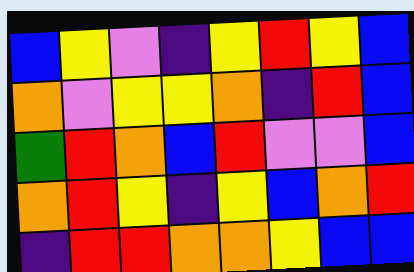[["blue", "yellow", "violet", "indigo", "yellow", "red", "yellow", "blue"], ["orange", "violet", "yellow", "yellow", "orange", "indigo", "red", "blue"], ["green", "red", "orange", "blue", "red", "violet", "violet", "blue"], ["orange", "red", "yellow", "indigo", "yellow", "blue", "orange", "red"], ["indigo", "red", "red", "orange", "orange", "yellow", "blue", "blue"]]